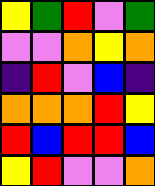[["yellow", "green", "red", "violet", "green"], ["violet", "violet", "orange", "yellow", "orange"], ["indigo", "red", "violet", "blue", "indigo"], ["orange", "orange", "orange", "red", "yellow"], ["red", "blue", "red", "red", "blue"], ["yellow", "red", "violet", "violet", "orange"]]